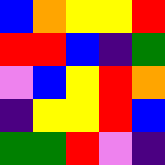[["blue", "orange", "yellow", "yellow", "red"], ["red", "red", "blue", "indigo", "green"], ["violet", "blue", "yellow", "red", "orange"], ["indigo", "yellow", "yellow", "red", "blue"], ["green", "green", "red", "violet", "indigo"]]